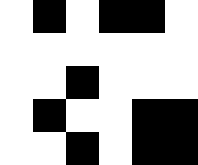[["white", "black", "white", "black", "black", "white"], ["white", "white", "white", "white", "white", "white"], ["white", "white", "black", "white", "white", "white"], ["white", "black", "white", "white", "black", "black"], ["white", "white", "black", "white", "black", "black"]]